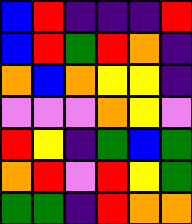[["blue", "red", "indigo", "indigo", "indigo", "red"], ["blue", "red", "green", "red", "orange", "indigo"], ["orange", "blue", "orange", "yellow", "yellow", "indigo"], ["violet", "violet", "violet", "orange", "yellow", "violet"], ["red", "yellow", "indigo", "green", "blue", "green"], ["orange", "red", "violet", "red", "yellow", "green"], ["green", "green", "indigo", "red", "orange", "orange"]]